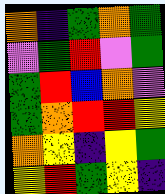[["orange", "indigo", "green", "orange", "green"], ["violet", "green", "red", "violet", "green"], ["green", "red", "blue", "orange", "violet"], ["green", "orange", "red", "red", "yellow"], ["orange", "yellow", "indigo", "yellow", "green"], ["yellow", "red", "green", "yellow", "indigo"]]